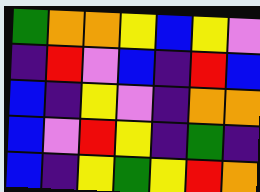[["green", "orange", "orange", "yellow", "blue", "yellow", "violet"], ["indigo", "red", "violet", "blue", "indigo", "red", "blue"], ["blue", "indigo", "yellow", "violet", "indigo", "orange", "orange"], ["blue", "violet", "red", "yellow", "indigo", "green", "indigo"], ["blue", "indigo", "yellow", "green", "yellow", "red", "orange"]]